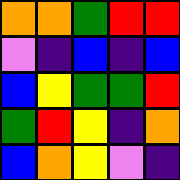[["orange", "orange", "green", "red", "red"], ["violet", "indigo", "blue", "indigo", "blue"], ["blue", "yellow", "green", "green", "red"], ["green", "red", "yellow", "indigo", "orange"], ["blue", "orange", "yellow", "violet", "indigo"]]